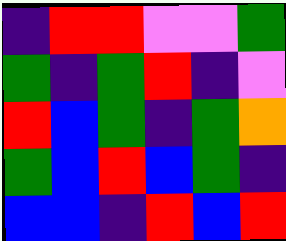[["indigo", "red", "red", "violet", "violet", "green"], ["green", "indigo", "green", "red", "indigo", "violet"], ["red", "blue", "green", "indigo", "green", "orange"], ["green", "blue", "red", "blue", "green", "indigo"], ["blue", "blue", "indigo", "red", "blue", "red"]]